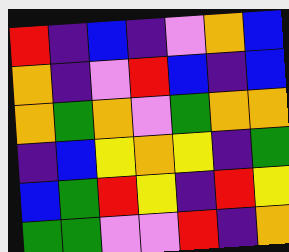[["red", "indigo", "blue", "indigo", "violet", "orange", "blue"], ["orange", "indigo", "violet", "red", "blue", "indigo", "blue"], ["orange", "green", "orange", "violet", "green", "orange", "orange"], ["indigo", "blue", "yellow", "orange", "yellow", "indigo", "green"], ["blue", "green", "red", "yellow", "indigo", "red", "yellow"], ["green", "green", "violet", "violet", "red", "indigo", "orange"]]